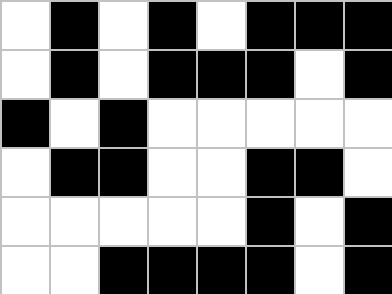[["white", "black", "white", "black", "white", "black", "black", "black"], ["white", "black", "white", "black", "black", "black", "white", "black"], ["black", "white", "black", "white", "white", "white", "white", "white"], ["white", "black", "black", "white", "white", "black", "black", "white"], ["white", "white", "white", "white", "white", "black", "white", "black"], ["white", "white", "black", "black", "black", "black", "white", "black"]]